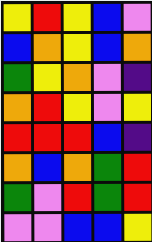[["yellow", "red", "yellow", "blue", "violet"], ["blue", "orange", "yellow", "blue", "orange"], ["green", "yellow", "orange", "violet", "indigo"], ["orange", "red", "yellow", "violet", "yellow"], ["red", "red", "red", "blue", "indigo"], ["orange", "blue", "orange", "green", "red"], ["green", "violet", "red", "green", "red"], ["violet", "violet", "blue", "blue", "yellow"]]